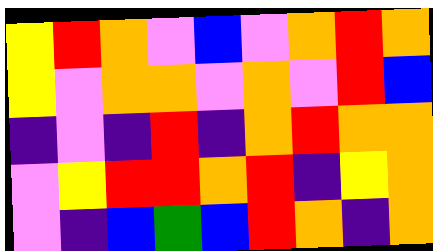[["yellow", "red", "orange", "violet", "blue", "violet", "orange", "red", "orange"], ["yellow", "violet", "orange", "orange", "violet", "orange", "violet", "red", "blue"], ["indigo", "violet", "indigo", "red", "indigo", "orange", "red", "orange", "orange"], ["violet", "yellow", "red", "red", "orange", "red", "indigo", "yellow", "orange"], ["violet", "indigo", "blue", "green", "blue", "red", "orange", "indigo", "orange"]]